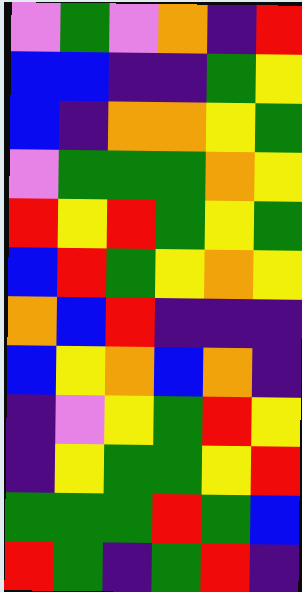[["violet", "green", "violet", "orange", "indigo", "red"], ["blue", "blue", "indigo", "indigo", "green", "yellow"], ["blue", "indigo", "orange", "orange", "yellow", "green"], ["violet", "green", "green", "green", "orange", "yellow"], ["red", "yellow", "red", "green", "yellow", "green"], ["blue", "red", "green", "yellow", "orange", "yellow"], ["orange", "blue", "red", "indigo", "indigo", "indigo"], ["blue", "yellow", "orange", "blue", "orange", "indigo"], ["indigo", "violet", "yellow", "green", "red", "yellow"], ["indigo", "yellow", "green", "green", "yellow", "red"], ["green", "green", "green", "red", "green", "blue"], ["red", "green", "indigo", "green", "red", "indigo"]]